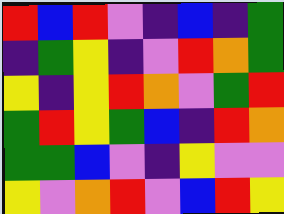[["red", "blue", "red", "violet", "indigo", "blue", "indigo", "green"], ["indigo", "green", "yellow", "indigo", "violet", "red", "orange", "green"], ["yellow", "indigo", "yellow", "red", "orange", "violet", "green", "red"], ["green", "red", "yellow", "green", "blue", "indigo", "red", "orange"], ["green", "green", "blue", "violet", "indigo", "yellow", "violet", "violet"], ["yellow", "violet", "orange", "red", "violet", "blue", "red", "yellow"]]